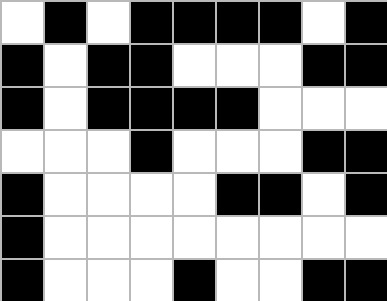[["white", "black", "white", "black", "black", "black", "black", "white", "black"], ["black", "white", "black", "black", "white", "white", "white", "black", "black"], ["black", "white", "black", "black", "black", "black", "white", "white", "white"], ["white", "white", "white", "black", "white", "white", "white", "black", "black"], ["black", "white", "white", "white", "white", "black", "black", "white", "black"], ["black", "white", "white", "white", "white", "white", "white", "white", "white"], ["black", "white", "white", "white", "black", "white", "white", "black", "black"]]